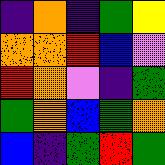[["indigo", "orange", "indigo", "green", "yellow"], ["orange", "orange", "red", "blue", "violet"], ["red", "orange", "violet", "indigo", "green"], ["green", "orange", "blue", "green", "orange"], ["blue", "indigo", "green", "red", "green"]]